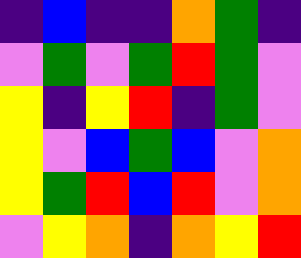[["indigo", "blue", "indigo", "indigo", "orange", "green", "indigo"], ["violet", "green", "violet", "green", "red", "green", "violet"], ["yellow", "indigo", "yellow", "red", "indigo", "green", "violet"], ["yellow", "violet", "blue", "green", "blue", "violet", "orange"], ["yellow", "green", "red", "blue", "red", "violet", "orange"], ["violet", "yellow", "orange", "indigo", "orange", "yellow", "red"]]